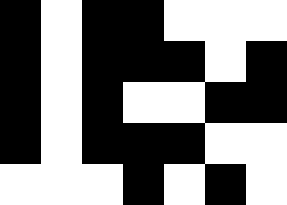[["black", "white", "black", "black", "white", "white", "white"], ["black", "white", "black", "black", "black", "white", "black"], ["black", "white", "black", "white", "white", "black", "black"], ["black", "white", "black", "black", "black", "white", "white"], ["white", "white", "white", "black", "white", "black", "white"]]